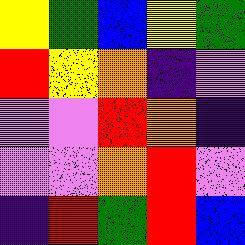[["yellow", "green", "blue", "yellow", "green"], ["red", "yellow", "orange", "indigo", "violet"], ["violet", "violet", "red", "orange", "indigo"], ["violet", "violet", "orange", "red", "violet"], ["indigo", "red", "green", "red", "blue"]]